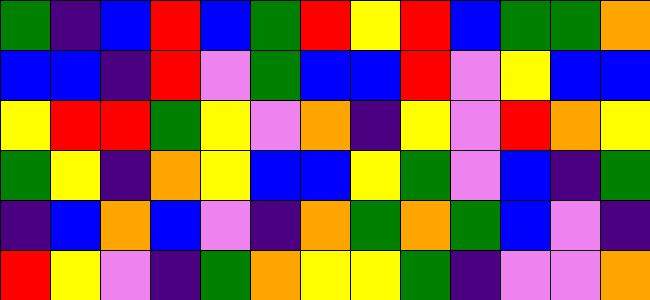[["green", "indigo", "blue", "red", "blue", "green", "red", "yellow", "red", "blue", "green", "green", "orange"], ["blue", "blue", "indigo", "red", "violet", "green", "blue", "blue", "red", "violet", "yellow", "blue", "blue"], ["yellow", "red", "red", "green", "yellow", "violet", "orange", "indigo", "yellow", "violet", "red", "orange", "yellow"], ["green", "yellow", "indigo", "orange", "yellow", "blue", "blue", "yellow", "green", "violet", "blue", "indigo", "green"], ["indigo", "blue", "orange", "blue", "violet", "indigo", "orange", "green", "orange", "green", "blue", "violet", "indigo"], ["red", "yellow", "violet", "indigo", "green", "orange", "yellow", "yellow", "green", "indigo", "violet", "violet", "orange"]]